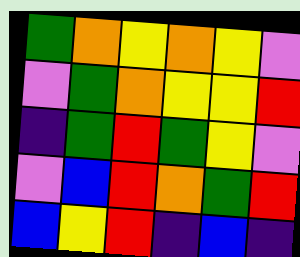[["green", "orange", "yellow", "orange", "yellow", "violet"], ["violet", "green", "orange", "yellow", "yellow", "red"], ["indigo", "green", "red", "green", "yellow", "violet"], ["violet", "blue", "red", "orange", "green", "red"], ["blue", "yellow", "red", "indigo", "blue", "indigo"]]